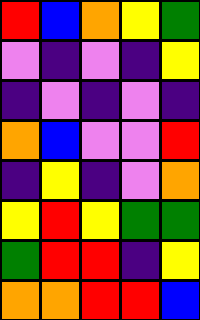[["red", "blue", "orange", "yellow", "green"], ["violet", "indigo", "violet", "indigo", "yellow"], ["indigo", "violet", "indigo", "violet", "indigo"], ["orange", "blue", "violet", "violet", "red"], ["indigo", "yellow", "indigo", "violet", "orange"], ["yellow", "red", "yellow", "green", "green"], ["green", "red", "red", "indigo", "yellow"], ["orange", "orange", "red", "red", "blue"]]